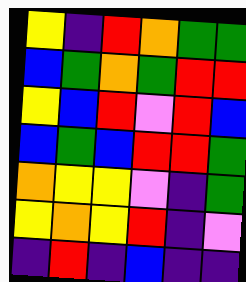[["yellow", "indigo", "red", "orange", "green", "green"], ["blue", "green", "orange", "green", "red", "red"], ["yellow", "blue", "red", "violet", "red", "blue"], ["blue", "green", "blue", "red", "red", "green"], ["orange", "yellow", "yellow", "violet", "indigo", "green"], ["yellow", "orange", "yellow", "red", "indigo", "violet"], ["indigo", "red", "indigo", "blue", "indigo", "indigo"]]